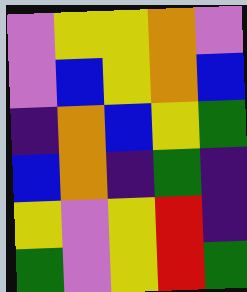[["violet", "yellow", "yellow", "orange", "violet"], ["violet", "blue", "yellow", "orange", "blue"], ["indigo", "orange", "blue", "yellow", "green"], ["blue", "orange", "indigo", "green", "indigo"], ["yellow", "violet", "yellow", "red", "indigo"], ["green", "violet", "yellow", "red", "green"]]